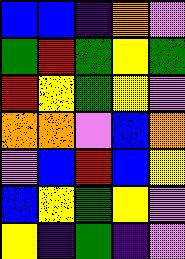[["blue", "blue", "indigo", "orange", "violet"], ["green", "red", "green", "yellow", "green"], ["red", "yellow", "green", "yellow", "violet"], ["orange", "orange", "violet", "blue", "orange"], ["violet", "blue", "red", "blue", "yellow"], ["blue", "yellow", "green", "yellow", "violet"], ["yellow", "indigo", "green", "indigo", "violet"]]